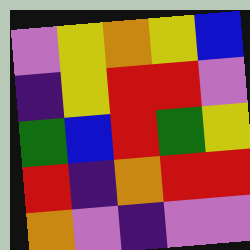[["violet", "yellow", "orange", "yellow", "blue"], ["indigo", "yellow", "red", "red", "violet"], ["green", "blue", "red", "green", "yellow"], ["red", "indigo", "orange", "red", "red"], ["orange", "violet", "indigo", "violet", "violet"]]